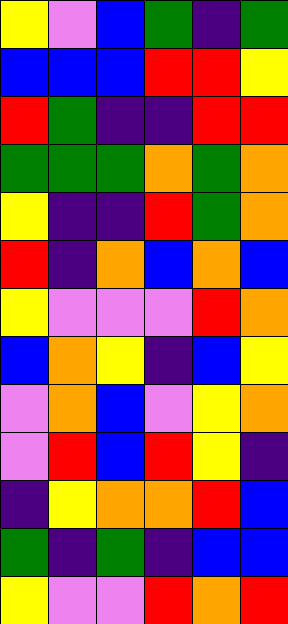[["yellow", "violet", "blue", "green", "indigo", "green"], ["blue", "blue", "blue", "red", "red", "yellow"], ["red", "green", "indigo", "indigo", "red", "red"], ["green", "green", "green", "orange", "green", "orange"], ["yellow", "indigo", "indigo", "red", "green", "orange"], ["red", "indigo", "orange", "blue", "orange", "blue"], ["yellow", "violet", "violet", "violet", "red", "orange"], ["blue", "orange", "yellow", "indigo", "blue", "yellow"], ["violet", "orange", "blue", "violet", "yellow", "orange"], ["violet", "red", "blue", "red", "yellow", "indigo"], ["indigo", "yellow", "orange", "orange", "red", "blue"], ["green", "indigo", "green", "indigo", "blue", "blue"], ["yellow", "violet", "violet", "red", "orange", "red"]]